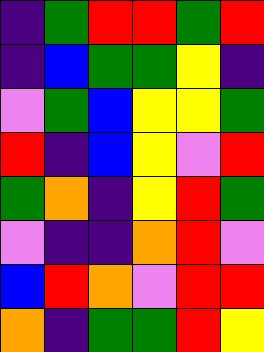[["indigo", "green", "red", "red", "green", "red"], ["indigo", "blue", "green", "green", "yellow", "indigo"], ["violet", "green", "blue", "yellow", "yellow", "green"], ["red", "indigo", "blue", "yellow", "violet", "red"], ["green", "orange", "indigo", "yellow", "red", "green"], ["violet", "indigo", "indigo", "orange", "red", "violet"], ["blue", "red", "orange", "violet", "red", "red"], ["orange", "indigo", "green", "green", "red", "yellow"]]